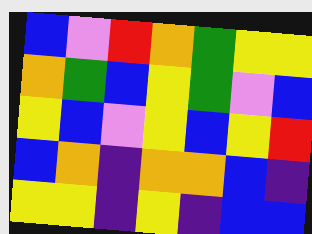[["blue", "violet", "red", "orange", "green", "yellow", "yellow"], ["orange", "green", "blue", "yellow", "green", "violet", "blue"], ["yellow", "blue", "violet", "yellow", "blue", "yellow", "red"], ["blue", "orange", "indigo", "orange", "orange", "blue", "indigo"], ["yellow", "yellow", "indigo", "yellow", "indigo", "blue", "blue"]]